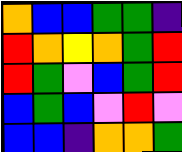[["orange", "blue", "blue", "green", "green", "indigo"], ["red", "orange", "yellow", "orange", "green", "red"], ["red", "green", "violet", "blue", "green", "red"], ["blue", "green", "blue", "violet", "red", "violet"], ["blue", "blue", "indigo", "orange", "orange", "green"]]